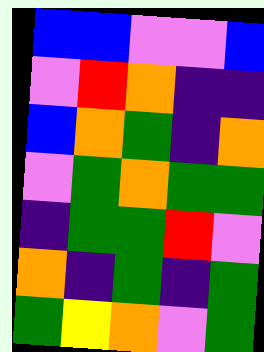[["blue", "blue", "violet", "violet", "blue"], ["violet", "red", "orange", "indigo", "indigo"], ["blue", "orange", "green", "indigo", "orange"], ["violet", "green", "orange", "green", "green"], ["indigo", "green", "green", "red", "violet"], ["orange", "indigo", "green", "indigo", "green"], ["green", "yellow", "orange", "violet", "green"]]